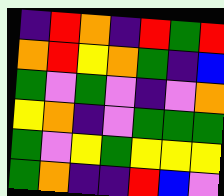[["indigo", "red", "orange", "indigo", "red", "green", "red"], ["orange", "red", "yellow", "orange", "green", "indigo", "blue"], ["green", "violet", "green", "violet", "indigo", "violet", "orange"], ["yellow", "orange", "indigo", "violet", "green", "green", "green"], ["green", "violet", "yellow", "green", "yellow", "yellow", "yellow"], ["green", "orange", "indigo", "indigo", "red", "blue", "violet"]]